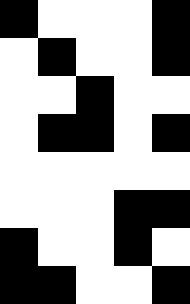[["black", "white", "white", "white", "black"], ["white", "black", "white", "white", "black"], ["white", "white", "black", "white", "white"], ["white", "black", "black", "white", "black"], ["white", "white", "white", "white", "white"], ["white", "white", "white", "black", "black"], ["black", "white", "white", "black", "white"], ["black", "black", "white", "white", "black"]]